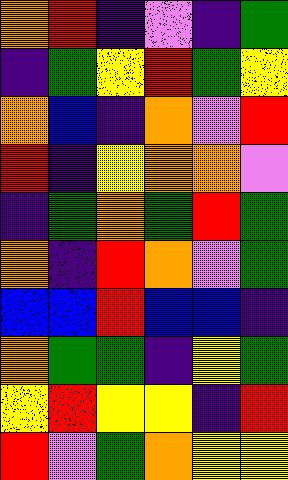[["orange", "red", "indigo", "violet", "indigo", "green"], ["indigo", "green", "yellow", "red", "green", "yellow"], ["orange", "blue", "indigo", "orange", "violet", "red"], ["red", "indigo", "yellow", "orange", "orange", "violet"], ["indigo", "green", "orange", "green", "red", "green"], ["orange", "indigo", "red", "orange", "violet", "green"], ["blue", "blue", "red", "blue", "blue", "indigo"], ["orange", "green", "green", "indigo", "yellow", "green"], ["yellow", "red", "yellow", "yellow", "indigo", "red"], ["red", "violet", "green", "orange", "yellow", "yellow"]]